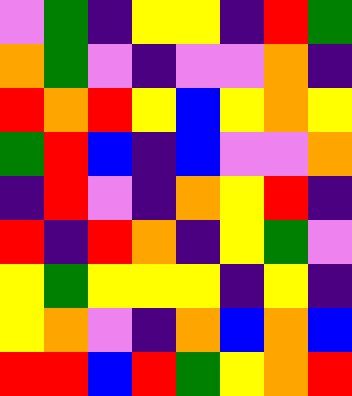[["violet", "green", "indigo", "yellow", "yellow", "indigo", "red", "green"], ["orange", "green", "violet", "indigo", "violet", "violet", "orange", "indigo"], ["red", "orange", "red", "yellow", "blue", "yellow", "orange", "yellow"], ["green", "red", "blue", "indigo", "blue", "violet", "violet", "orange"], ["indigo", "red", "violet", "indigo", "orange", "yellow", "red", "indigo"], ["red", "indigo", "red", "orange", "indigo", "yellow", "green", "violet"], ["yellow", "green", "yellow", "yellow", "yellow", "indigo", "yellow", "indigo"], ["yellow", "orange", "violet", "indigo", "orange", "blue", "orange", "blue"], ["red", "red", "blue", "red", "green", "yellow", "orange", "red"]]